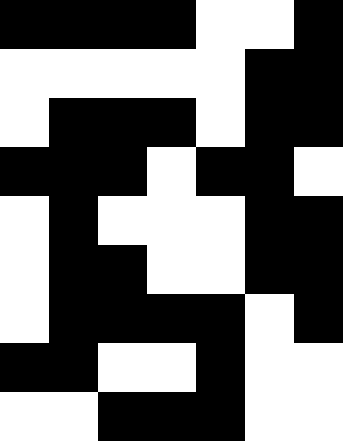[["black", "black", "black", "black", "white", "white", "black"], ["white", "white", "white", "white", "white", "black", "black"], ["white", "black", "black", "black", "white", "black", "black"], ["black", "black", "black", "white", "black", "black", "white"], ["white", "black", "white", "white", "white", "black", "black"], ["white", "black", "black", "white", "white", "black", "black"], ["white", "black", "black", "black", "black", "white", "black"], ["black", "black", "white", "white", "black", "white", "white"], ["white", "white", "black", "black", "black", "white", "white"]]